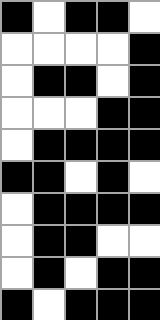[["black", "white", "black", "black", "white"], ["white", "white", "white", "white", "black"], ["white", "black", "black", "white", "black"], ["white", "white", "white", "black", "black"], ["white", "black", "black", "black", "black"], ["black", "black", "white", "black", "white"], ["white", "black", "black", "black", "black"], ["white", "black", "black", "white", "white"], ["white", "black", "white", "black", "black"], ["black", "white", "black", "black", "black"]]